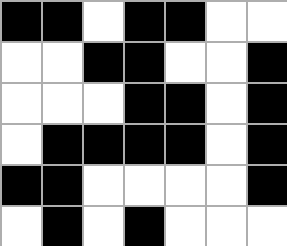[["black", "black", "white", "black", "black", "white", "white"], ["white", "white", "black", "black", "white", "white", "black"], ["white", "white", "white", "black", "black", "white", "black"], ["white", "black", "black", "black", "black", "white", "black"], ["black", "black", "white", "white", "white", "white", "black"], ["white", "black", "white", "black", "white", "white", "white"]]